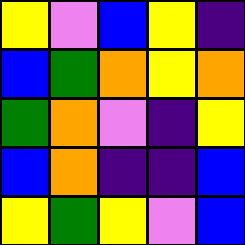[["yellow", "violet", "blue", "yellow", "indigo"], ["blue", "green", "orange", "yellow", "orange"], ["green", "orange", "violet", "indigo", "yellow"], ["blue", "orange", "indigo", "indigo", "blue"], ["yellow", "green", "yellow", "violet", "blue"]]